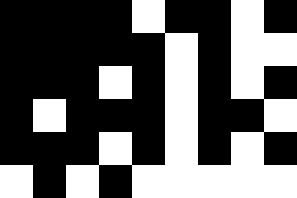[["black", "black", "black", "black", "white", "black", "black", "white", "black"], ["black", "black", "black", "black", "black", "white", "black", "white", "white"], ["black", "black", "black", "white", "black", "white", "black", "white", "black"], ["black", "white", "black", "black", "black", "white", "black", "black", "white"], ["black", "black", "black", "white", "black", "white", "black", "white", "black"], ["white", "black", "white", "black", "white", "white", "white", "white", "white"]]